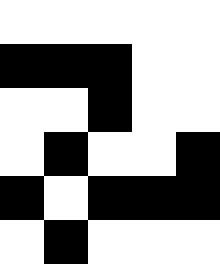[["white", "white", "white", "white", "white"], ["black", "black", "black", "white", "white"], ["white", "white", "black", "white", "white"], ["white", "black", "white", "white", "black"], ["black", "white", "black", "black", "black"], ["white", "black", "white", "white", "white"]]